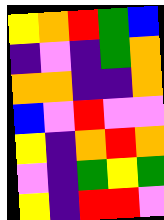[["yellow", "orange", "red", "green", "blue"], ["indigo", "violet", "indigo", "green", "orange"], ["orange", "orange", "indigo", "indigo", "orange"], ["blue", "violet", "red", "violet", "violet"], ["yellow", "indigo", "orange", "red", "orange"], ["violet", "indigo", "green", "yellow", "green"], ["yellow", "indigo", "red", "red", "violet"]]